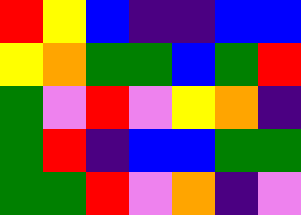[["red", "yellow", "blue", "indigo", "indigo", "blue", "blue"], ["yellow", "orange", "green", "green", "blue", "green", "red"], ["green", "violet", "red", "violet", "yellow", "orange", "indigo"], ["green", "red", "indigo", "blue", "blue", "green", "green"], ["green", "green", "red", "violet", "orange", "indigo", "violet"]]